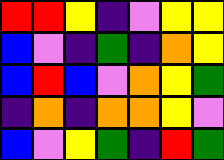[["red", "red", "yellow", "indigo", "violet", "yellow", "yellow"], ["blue", "violet", "indigo", "green", "indigo", "orange", "yellow"], ["blue", "red", "blue", "violet", "orange", "yellow", "green"], ["indigo", "orange", "indigo", "orange", "orange", "yellow", "violet"], ["blue", "violet", "yellow", "green", "indigo", "red", "green"]]